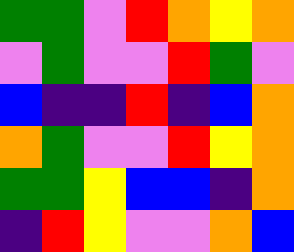[["green", "green", "violet", "red", "orange", "yellow", "orange"], ["violet", "green", "violet", "violet", "red", "green", "violet"], ["blue", "indigo", "indigo", "red", "indigo", "blue", "orange"], ["orange", "green", "violet", "violet", "red", "yellow", "orange"], ["green", "green", "yellow", "blue", "blue", "indigo", "orange"], ["indigo", "red", "yellow", "violet", "violet", "orange", "blue"]]